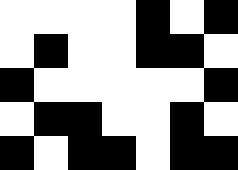[["white", "white", "white", "white", "black", "white", "black"], ["white", "black", "white", "white", "black", "black", "white"], ["black", "white", "white", "white", "white", "white", "black"], ["white", "black", "black", "white", "white", "black", "white"], ["black", "white", "black", "black", "white", "black", "black"]]